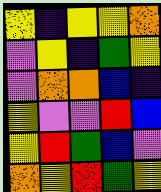[["yellow", "indigo", "yellow", "yellow", "orange"], ["violet", "yellow", "indigo", "green", "yellow"], ["violet", "orange", "orange", "blue", "indigo"], ["yellow", "violet", "violet", "red", "blue"], ["yellow", "red", "green", "blue", "violet"], ["orange", "yellow", "red", "green", "yellow"]]